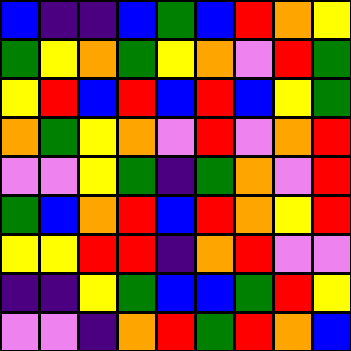[["blue", "indigo", "indigo", "blue", "green", "blue", "red", "orange", "yellow"], ["green", "yellow", "orange", "green", "yellow", "orange", "violet", "red", "green"], ["yellow", "red", "blue", "red", "blue", "red", "blue", "yellow", "green"], ["orange", "green", "yellow", "orange", "violet", "red", "violet", "orange", "red"], ["violet", "violet", "yellow", "green", "indigo", "green", "orange", "violet", "red"], ["green", "blue", "orange", "red", "blue", "red", "orange", "yellow", "red"], ["yellow", "yellow", "red", "red", "indigo", "orange", "red", "violet", "violet"], ["indigo", "indigo", "yellow", "green", "blue", "blue", "green", "red", "yellow"], ["violet", "violet", "indigo", "orange", "red", "green", "red", "orange", "blue"]]